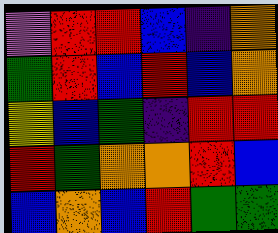[["violet", "red", "red", "blue", "indigo", "orange"], ["green", "red", "blue", "red", "blue", "orange"], ["yellow", "blue", "green", "indigo", "red", "red"], ["red", "green", "orange", "orange", "red", "blue"], ["blue", "orange", "blue", "red", "green", "green"]]